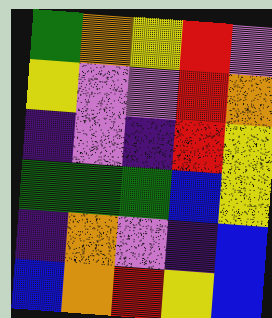[["green", "orange", "yellow", "red", "violet"], ["yellow", "violet", "violet", "red", "orange"], ["indigo", "violet", "indigo", "red", "yellow"], ["green", "green", "green", "blue", "yellow"], ["indigo", "orange", "violet", "indigo", "blue"], ["blue", "orange", "red", "yellow", "blue"]]